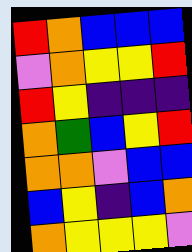[["red", "orange", "blue", "blue", "blue"], ["violet", "orange", "yellow", "yellow", "red"], ["red", "yellow", "indigo", "indigo", "indigo"], ["orange", "green", "blue", "yellow", "red"], ["orange", "orange", "violet", "blue", "blue"], ["blue", "yellow", "indigo", "blue", "orange"], ["orange", "yellow", "yellow", "yellow", "violet"]]